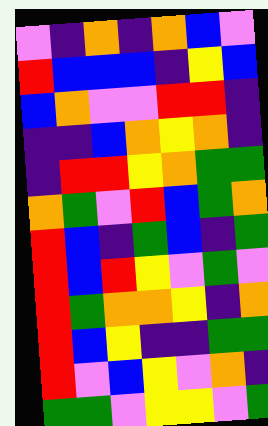[["violet", "indigo", "orange", "indigo", "orange", "blue", "violet"], ["red", "blue", "blue", "blue", "indigo", "yellow", "blue"], ["blue", "orange", "violet", "violet", "red", "red", "indigo"], ["indigo", "indigo", "blue", "orange", "yellow", "orange", "indigo"], ["indigo", "red", "red", "yellow", "orange", "green", "green"], ["orange", "green", "violet", "red", "blue", "green", "orange"], ["red", "blue", "indigo", "green", "blue", "indigo", "green"], ["red", "blue", "red", "yellow", "violet", "green", "violet"], ["red", "green", "orange", "orange", "yellow", "indigo", "orange"], ["red", "blue", "yellow", "indigo", "indigo", "green", "green"], ["red", "violet", "blue", "yellow", "violet", "orange", "indigo"], ["green", "green", "violet", "yellow", "yellow", "violet", "green"]]